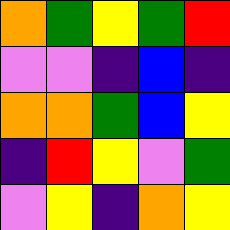[["orange", "green", "yellow", "green", "red"], ["violet", "violet", "indigo", "blue", "indigo"], ["orange", "orange", "green", "blue", "yellow"], ["indigo", "red", "yellow", "violet", "green"], ["violet", "yellow", "indigo", "orange", "yellow"]]